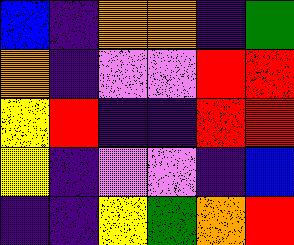[["blue", "indigo", "orange", "orange", "indigo", "green"], ["orange", "indigo", "violet", "violet", "red", "red"], ["yellow", "red", "indigo", "indigo", "red", "red"], ["yellow", "indigo", "violet", "violet", "indigo", "blue"], ["indigo", "indigo", "yellow", "green", "orange", "red"]]